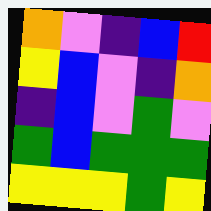[["orange", "violet", "indigo", "blue", "red"], ["yellow", "blue", "violet", "indigo", "orange"], ["indigo", "blue", "violet", "green", "violet"], ["green", "blue", "green", "green", "green"], ["yellow", "yellow", "yellow", "green", "yellow"]]